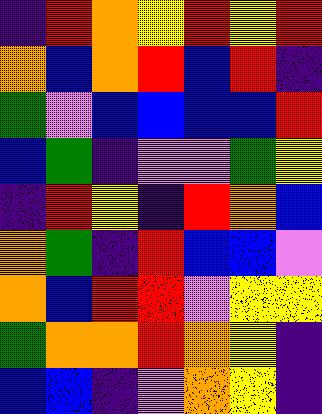[["indigo", "red", "orange", "yellow", "red", "yellow", "red"], ["orange", "blue", "orange", "red", "blue", "red", "indigo"], ["green", "violet", "blue", "blue", "blue", "blue", "red"], ["blue", "green", "indigo", "violet", "violet", "green", "yellow"], ["indigo", "red", "yellow", "indigo", "red", "orange", "blue"], ["orange", "green", "indigo", "red", "blue", "blue", "violet"], ["orange", "blue", "red", "red", "violet", "yellow", "yellow"], ["green", "orange", "orange", "red", "orange", "yellow", "indigo"], ["blue", "blue", "indigo", "violet", "orange", "yellow", "indigo"]]